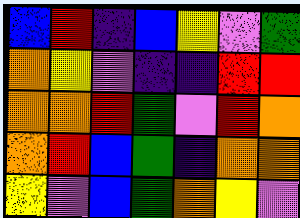[["blue", "red", "indigo", "blue", "yellow", "violet", "green"], ["orange", "yellow", "violet", "indigo", "indigo", "red", "red"], ["orange", "orange", "red", "green", "violet", "red", "orange"], ["orange", "red", "blue", "green", "indigo", "orange", "orange"], ["yellow", "violet", "blue", "green", "orange", "yellow", "violet"]]